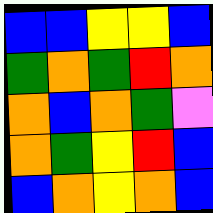[["blue", "blue", "yellow", "yellow", "blue"], ["green", "orange", "green", "red", "orange"], ["orange", "blue", "orange", "green", "violet"], ["orange", "green", "yellow", "red", "blue"], ["blue", "orange", "yellow", "orange", "blue"]]